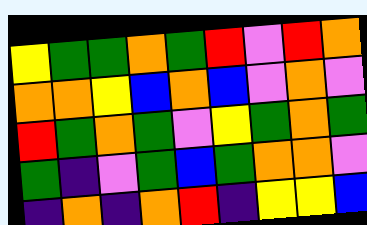[["yellow", "green", "green", "orange", "green", "red", "violet", "red", "orange"], ["orange", "orange", "yellow", "blue", "orange", "blue", "violet", "orange", "violet"], ["red", "green", "orange", "green", "violet", "yellow", "green", "orange", "green"], ["green", "indigo", "violet", "green", "blue", "green", "orange", "orange", "violet"], ["indigo", "orange", "indigo", "orange", "red", "indigo", "yellow", "yellow", "blue"]]